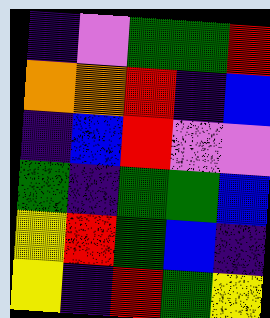[["indigo", "violet", "green", "green", "red"], ["orange", "orange", "red", "indigo", "blue"], ["indigo", "blue", "red", "violet", "violet"], ["green", "indigo", "green", "green", "blue"], ["yellow", "red", "green", "blue", "indigo"], ["yellow", "indigo", "red", "green", "yellow"]]